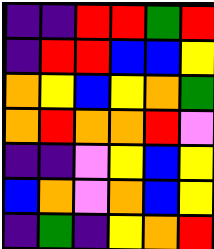[["indigo", "indigo", "red", "red", "green", "red"], ["indigo", "red", "red", "blue", "blue", "yellow"], ["orange", "yellow", "blue", "yellow", "orange", "green"], ["orange", "red", "orange", "orange", "red", "violet"], ["indigo", "indigo", "violet", "yellow", "blue", "yellow"], ["blue", "orange", "violet", "orange", "blue", "yellow"], ["indigo", "green", "indigo", "yellow", "orange", "red"]]